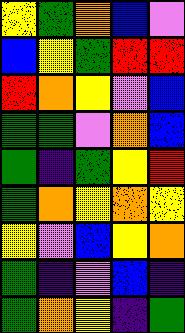[["yellow", "green", "orange", "blue", "violet"], ["blue", "yellow", "green", "red", "red"], ["red", "orange", "yellow", "violet", "blue"], ["green", "green", "violet", "orange", "blue"], ["green", "indigo", "green", "yellow", "red"], ["green", "orange", "yellow", "orange", "yellow"], ["yellow", "violet", "blue", "yellow", "orange"], ["green", "indigo", "violet", "blue", "indigo"], ["green", "orange", "yellow", "indigo", "green"]]